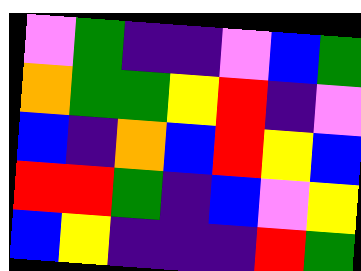[["violet", "green", "indigo", "indigo", "violet", "blue", "green"], ["orange", "green", "green", "yellow", "red", "indigo", "violet"], ["blue", "indigo", "orange", "blue", "red", "yellow", "blue"], ["red", "red", "green", "indigo", "blue", "violet", "yellow"], ["blue", "yellow", "indigo", "indigo", "indigo", "red", "green"]]